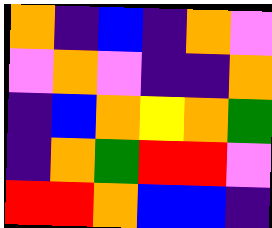[["orange", "indigo", "blue", "indigo", "orange", "violet"], ["violet", "orange", "violet", "indigo", "indigo", "orange"], ["indigo", "blue", "orange", "yellow", "orange", "green"], ["indigo", "orange", "green", "red", "red", "violet"], ["red", "red", "orange", "blue", "blue", "indigo"]]